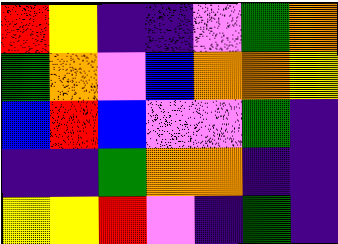[["red", "yellow", "indigo", "indigo", "violet", "green", "orange"], ["green", "orange", "violet", "blue", "orange", "orange", "yellow"], ["blue", "red", "blue", "violet", "violet", "green", "indigo"], ["indigo", "indigo", "green", "orange", "orange", "indigo", "indigo"], ["yellow", "yellow", "red", "violet", "indigo", "green", "indigo"]]